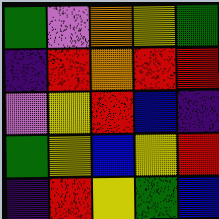[["green", "violet", "orange", "yellow", "green"], ["indigo", "red", "orange", "red", "red"], ["violet", "yellow", "red", "blue", "indigo"], ["green", "yellow", "blue", "yellow", "red"], ["indigo", "red", "yellow", "green", "blue"]]